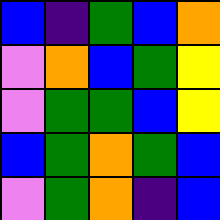[["blue", "indigo", "green", "blue", "orange"], ["violet", "orange", "blue", "green", "yellow"], ["violet", "green", "green", "blue", "yellow"], ["blue", "green", "orange", "green", "blue"], ["violet", "green", "orange", "indigo", "blue"]]